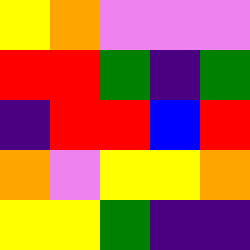[["yellow", "orange", "violet", "violet", "violet"], ["red", "red", "green", "indigo", "green"], ["indigo", "red", "red", "blue", "red"], ["orange", "violet", "yellow", "yellow", "orange"], ["yellow", "yellow", "green", "indigo", "indigo"]]